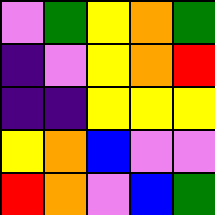[["violet", "green", "yellow", "orange", "green"], ["indigo", "violet", "yellow", "orange", "red"], ["indigo", "indigo", "yellow", "yellow", "yellow"], ["yellow", "orange", "blue", "violet", "violet"], ["red", "orange", "violet", "blue", "green"]]